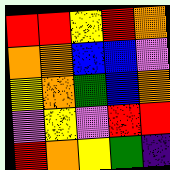[["red", "red", "yellow", "red", "orange"], ["orange", "orange", "blue", "blue", "violet"], ["yellow", "orange", "green", "blue", "orange"], ["violet", "yellow", "violet", "red", "red"], ["red", "orange", "yellow", "green", "indigo"]]